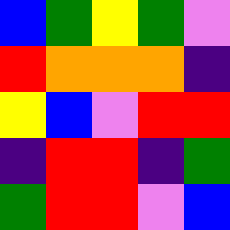[["blue", "green", "yellow", "green", "violet"], ["red", "orange", "orange", "orange", "indigo"], ["yellow", "blue", "violet", "red", "red"], ["indigo", "red", "red", "indigo", "green"], ["green", "red", "red", "violet", "blue"]]